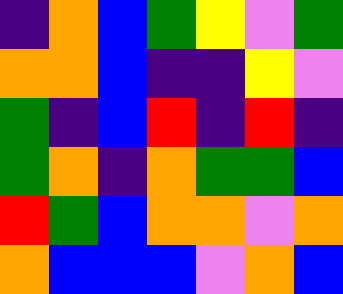[["indigo", "orange", "blue", "green", "yellow", "violet", "green"], ["orange", "orange", "blue", "indigo", "indigo", "yellow", "violet"], ["green", "indigo", "blue", "red", "indigo", "red", "indigo"], ["green", "orange", "indigo", "orange", "green", "green", "blue"], ["red", "green", "blue", "orange", "orange", "violet", "orange"], ["orange", "blue", "blue", "blue", "violet", "orange", "blue"]]